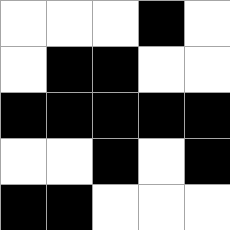[["white", "white", "white", "black", "white"], ["white", "black", "black", "white", "white"], ["black", "black", "black", "black", "black"], ["white", "white", "black", "white", "black"], ["black", "black", "white", "white", "white"]]